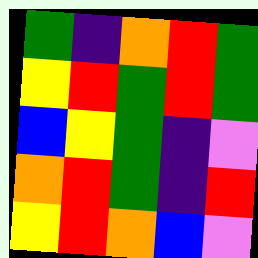[["green", "indigo", "orange", "red", "green"], ["yellow", "red", "green", "red", "green"], ["blue", "yellow", "green", "indigo", "violet"], ["orange", "red", "green", "indigo", "red"], ["yellow", "red", "orange", "blue", "violet"]]